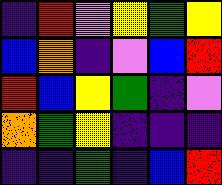[["indigo", "red", "violet", "yellow", "green", "yellow"], ["blue", "orange", "indigo", "violet", "blue", "red"], ["red", "blue", "yellow", "green", "indigo", "violet"], ["orange", "green", "yellow", "indigo", "indigo", "indigo"], ["indigo", "indigo", "green", "indigo", "blue", "red"]]